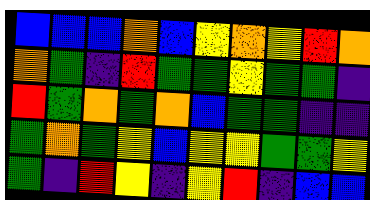[["blue", "blue", "blue", "orange", "blue", "yellow", "orange", "yellow", "red", "orange"], ["orange", "green", "indigo", "red", "green", "green", "yellow", "green", "green", "indigo"], ["red", "green", "orange", "green", "orange", "blue", "green", "green", "indigo", "indigo"], ["green", "orange", "green", "yellow", "blue", "yellow", "yellow", "green", "green", "yellow"], ["green", "indigo", "red", "yellow", "indigo", "yellow", "red", "indigo", "blue", "blue"]]